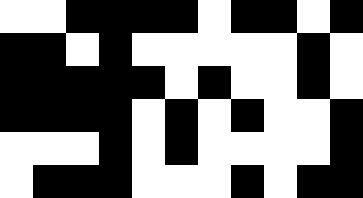[["white", "white", "black", "black", "black", "black", "white", "black", "black", "white", "black"], ["black", "black", "white", "black", "white", "white", "white", "white", "white", "black", "white"], ["black", "black", "black", "black", "black", "white", "black", "white", "white", "black", "white"], ["black", "black", "black", "black", "white", "black", "white", "black", "white", "white", "black"], ["white", "white", "white", "black", "white", "black", "white", "white", "white", "white", "black"], ["white", "black", "black", "black", "white", "white", "white", "black", "white", "black", "black"]]